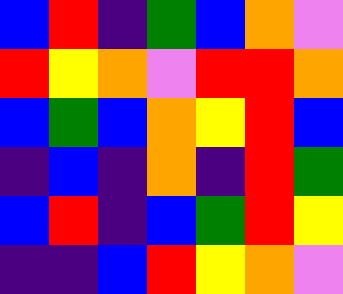[["blue", "red", "indigo", "green", "blue", "orange", "violet"], ["red", "yellow", "orange", "violet", "red", "red", "orange"], ["blue", "green", "blue", "orange", "yellow", "red", "blue"], ["indigo", "blue", "indigo", "orange", "indigo", "red", "green"], ["blue", "red", "indigo", "blue", "green", "red", "yellow"], ["indigo", "indigo", "blue", "red", "yellow", "orange", "violet"]]